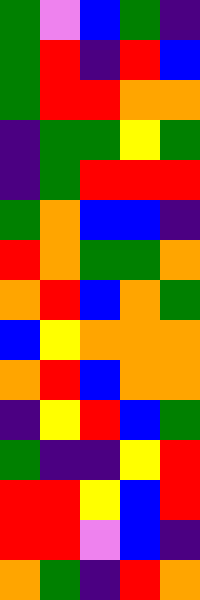[["green", "violet", "blue", "green", "indigo"], ["green", "red", "indigo", "red", "blue"], ["green", "red", "red", "orange", "orange"], ["indigo", "green", "green", "yellow", "green"], ["indigo", "green", "red", "red", "red"], ["green", "orange", "blue", "blue", "indigo"], ["red", "orange", "green", "green", "orange"], ["orange", "red", "blue", "orange", "green"], ["blue", "yellow", "orange", "orange", "orange"], ["orange", "red", "blue", "orange", "orange"], ["indigo", "yellow", "red", "blue", "green"], ["green", "indigo", "indigo", "yellow", "red"], ["red", "red", "yellow", "blue", "red"], ["red", "red", "violet", "blue", "indigo"], ["orange", "green", "indigo", "red", "orange"]]